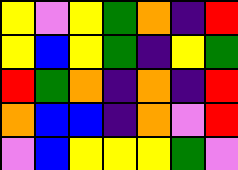[["yellow", "violet", "yellow", "green", "orange", "indigo", "red"], ["yellow", "blue", "yellow", "green", "indigo", "yellow", "green"], ["red", "green", "orange", "indigo", "orange", "indigo", "red"], ["orange", "blue", "blue", "indigo", "orange", "violet", "red"], ["violet", "blue", "yellow", "yellow", "yellow", "green", "violet"]]